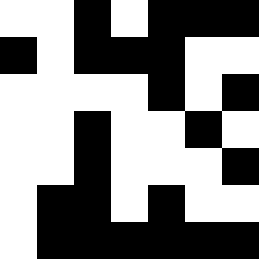[["white", "white", "black", "white", "black", "black", "black"], ["black", "white", "black", "black", "black", "white", "white"], ["white", "white", "white", "white", "black", "white", "black"], ["white", "white", "black", "white", "white", "black", "white"], ["white", "white", "black", "white", "white", "white", "black"], ["white", "black", "black", "white", "black", "white", "white"], ["white", "black", "black", "black", "black", "black", "black"]]